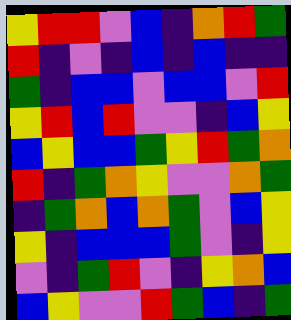[["yellow", "red", "red", "violet", "blue", "indigo", "orange", "red", "green"], ["red", "indigo", "violet", "indigo", "blue", "indigo", "blue", "indigo", "indigo"], ["green", "indigo", "blue", "blue", "violet", "blue", "blue", "violet", "red"], ["yellow", "red", "blue", "red", "violet", "violet", "indigo", "blue", "yellow"], ["blue", "yellow", "blue", "blue", "green", "yellow", "red", "green", "orange"], ["red", "indigo", "green", "orange", "yellow", "violet", "violet", "orange", "green"], ["indigo", "green", "orange", "blue", "orange", "green", "violet", "blue", "yellow"], ["yellow", "indigo", "blue", "blue", "blue", "green", "violet", "indigo", "yellow"], ["violet", "indigo", "green", "red", "violet", "indigo", "yellow", "orange", "blue"], ["blue", "yellow", "violet", "violet", "red", "green", "blue", "indigo", "green"]]